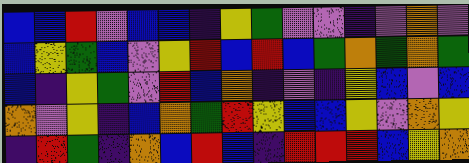[["blue", "blue", "red", "violet", "blue", "blue", "indigo", "yellow", "green", "violet", "violet", "indigo", "violet", "orange", "violet"], ["blue", "yellow", "green", "blue", "violet", "yellow", "red", "blue", "red", "blue", "green", "orange", "green", "orange", "green"], ["blue", "indigo", "yellow", "green", "violet", "red", "blue", "orange", "indigo", "violet", "indigo", "yellow", "blue", "violet", "blue"], ["orange", "violet", "yellow", "indigo", "blue", "orange", "green", "red", "yellow", "blue", "blue", "yellow", "violet", "orange", "yellow"], ["indigo", "red", "green", "indigo", "orange", "blue", "red", "blue", "indigo", "red", "red", "red", "blue", "yellow", "orange"]]